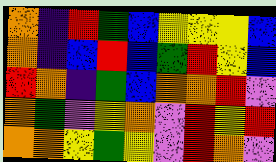[["orange", "indigo", "red", "green", "blue", "yellow", "yellow", "yellow", "blue"], ["orange", "indigo", "blue", "red", "blue", "green", "red", "yellow", "blue"], ["red", "orange", "indigo", "green", "blue", "orange", "orange", "red", "violet"], ["orange", "green", "violet", "yellow", "orange", "violet", "red", "yellow", "red"], ["orange", "orange", "yellow", "green", "yellow", "violet", "red", "orange", "violet"]]